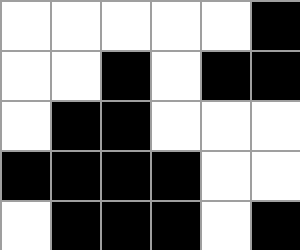[["white", "white", "white", "white", "white", "black"], ["white", "white", "black", "white", "black", "black"], ["white", "black", "black", "white", "white", "white"], ["black", "black", "black", "black", "white", "white"], ["white", "black", "black", "black", "white", "black"]]